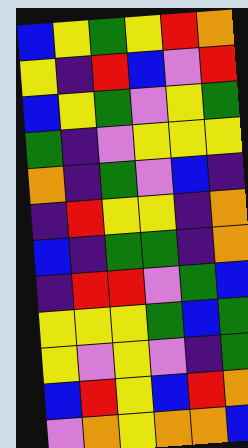[["blue", "yellow", "green", "yellow", "red", "orange"], ["yellow", "indigo", "red", "blue", "violet", "red"], ["blue", "yellow", "green", "violet", "yellow", "green"], ["green", "indigo", "violet", "yellow", "yellow", "yellow"], ["orange", "indigo", "green", "violet", "blue", "indigo"], ["indigo", "red", "yellow", "yellow", "indigo", "orange"], ["blue", "indigo", "green", "green", "indigo", "orange"], ["indigo", "red", "red", "violet", "green", "blue"], ["yellow", "yellow", "yellow", "green", "blue", "green"], ["yellow", "violet", "yellow", "violet", "indigo", "green"], ["blue", "red", "yellow", "blue", "red", "orange"], ["violet", "orange", "yellow", "orange", "orange", "blue"]]